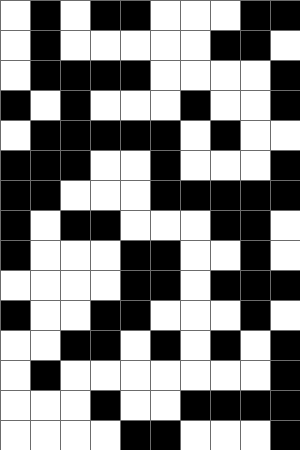[["white", "black", "white", "black", "black", "white", "white", "white", "black", "black"], ["white", "black", "white", "white", "white", "white", "white", "black", "black", "white"], ["white", "black", "black", "black", "black", "white", "white", "white", "white", "black"], ["black", "white", "black", "white", "white", "white", "black", "white", "white", "black"], ["white", "black", "black", "black", "black", "black", "white", "black", "white", "white"], ["black", "black", "black", "white", "white", "black", "white", "white", "white", "black"], ["black", "black", "white", "white", "white", "black", "black", "black", "black", "black"], ["black", "white", "black", "black", "white", "white", "white", "black", "black", "white"], ["black", "white", "white", "white", "black", "black", "white", "white", "black", "white"], ["white", "white", "white", "white", "black", "black", "white", "black", "black", "black"], ["black", "white", "white", "black", "black", "white", "white", "white", "black", "white"], ["white", "white", "black", "black", "white", "black", "white", "black", "white", "black"], ["white", "black", "white", "white", "white", "white", "white", "white", "white", "black"], ["white", "white", "white", "black", "white", "white", "black", "black", "black", "black"], ["white", "white", "white", "white", "black", "black", "white", "white", "white", "black"]]